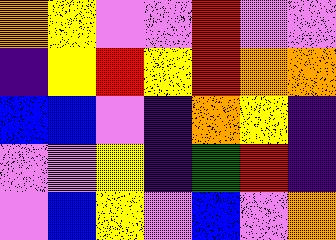[["orange", "yellow", "violet", "violet", "red", "violet", "violet"], ["indigo", "yellow", "red", "yellow", "red", "orange", "orange"], ["blue", "blue", "violet", "indigo", "orange", "yellow", "indigo"], ["violet", "violet", "yellow", "indigo", "green", "red", "indigo"], ["violet", "blue", "yellow", "violet", "blue", "violet", "orange"]]